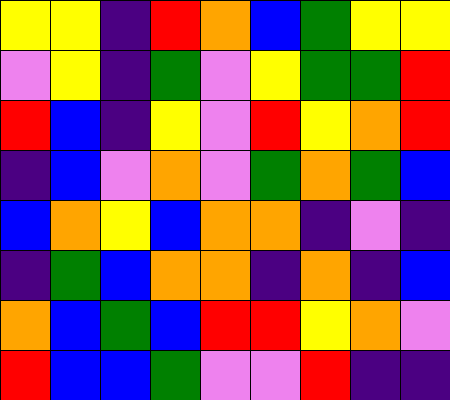[["yellow", "yellow", "indigo", "red", "orange", "blue", "green", "yellow", "yellow"], ["violet", "yellow", "indigo", "green", "violet", "yellow", "green", "green", "red"], ["red", "blue", "indigo", "yellow", "violet", "red", "yellow", "orange", "red"], ["indigo", "blue", "violet", "orange", "violet", "green", "orange", "green", "blue"], ["blue", "orange", "yellow", "blue", "orange", "orange", "indigo", "violet", "indigo"], ["indigo", "green", "blue", "orange", "orange", "indigo", "orange", "indigo", "blue"], ["orange", "blue", "green", "blue", "red", "red", "yellow", "orange", "violet"], ["red", "blue", "blue", "green", "violet", "violet", "red", "indigo", "indigo"]]